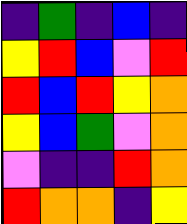[["indigo", "green", "indigo", "blue", "indigo"], ["yellow", "red", "blue", "violet", "red"], ["red", "blue", "red", "yellow", "orange"], ["yellow", "blue", "green", "violet", "orange"], ["violet", "indigo", "indigo", "red", "orange"], ["red", "orange", "orange", "indigo", "yellow"]]